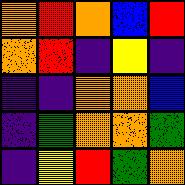[["orange", "red", "orange", "blue", "red"], ["orange", "red", "indigo", "yellow", "indigo"], ["indigo", "indigo", "orange", "orange", "blue"], ["indigo", "green", "orange", "orange", "green"], ["indigo", "yellow", "red", "green", "orange"]]